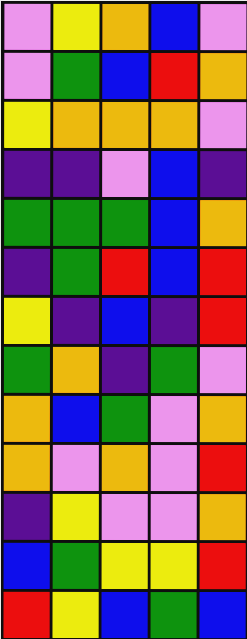[["violet", "yellow", "orange", "blue", "violet"], ["violet", "green", "blue", "red", "orange"], ["yellow", "orange", "orange", "orange", "violet"], ["indigo", "indigo", "violet", "blue", "indigo"], ["green", "green", "green", "blue", "orange"], ["indigo", "green", "red", "blue", "red"], ["yellow", "indigo", "blue", "indigo", "red"], ["green", "orange", "indigo", "green", "violet"], ["orange", "blue", "green", "violet", "orange"], ["orange", "violet", "orange", "violet", "red"], ["indigo", "yellow", "violet", "violet", "orange"], ["blue", "green", "yellow", "yellow", "red"], ["red", "yellow", "blue", "green", "blue"]]